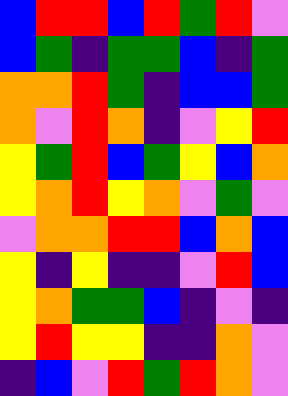[["blue", "red", "red", "blue", "red", "green", "red", "violet"], ["blue", "green", "indigo", "green", "green", "blue", "indigo", "green"], ["orange", "orange", "red", "green", "indigo", "blue", "blue", "green"], ["orange", "violet", "red", "orange", "indigo", "violet", "yellow", "red"], ["yellow", "green", "red", "blue", "green", "yellow", "blue", "orange"], ["yellow", "orange", "red", "yellow", "orange", "violet", "green", "violet"], ["violet", "orange", "orange", "red", "red", "blue", "orange", "blue"], ["yellow", "indigo", "yellow", "indigo", "indigo", "violet", "red", "blue"], ["yellow", "orange", "green", "green", "blue", "indigo", "violet", "indigo"], ["yellow", "red", "yellow", "yellow", "indigo", "indigo", "orange", "violet"], ["indigo", "blue", "violet", "red", "green", "red", "orange", "violet"]]